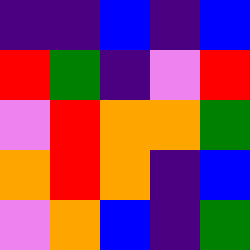[["indigo", "indigo", "blue", "indigo", "blue"], ["red", "green", "indigo", "violet", "red"], ["violet", "red", "orange", "orange", "green"], ["orange", "red", "orange", "indigo", "blue"], ["violet", "orange", "blue", "indigo", "green"]]